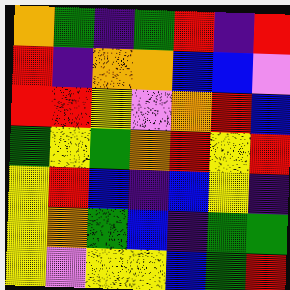[["orange", "green", "indigo", "green", "red", "indigo", "red"], ["red", "indigo", "orange", "orange", "blue", "blue", "violet"], ["red", "red", "yellow", "violet", "orange", "red", "blue"], ["green", "yellow", "green", "orange", "red", "yellow", "red"], ["yellow", "red", "blue", "indigo", "blue", "yellow", "indigo"], ["yellow", "orange", "green", "blue", "indigo", "green", "green"], ["yellow", "violet", "yellow", "yellow", "blue", "green", "red"]]